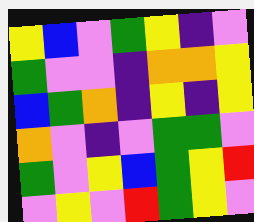[["yellow", "blue", "violet", "green", "yellow", "indigo", "violet"], ["green", "violet", "violet", "indigo", "orange", "orange", "yellow"], ["blue", "green", "orange", "indigo", "yellow", "indigo", "yellow"], ["orange", "violet", "indigo", "violet", "green", "green", "violet"], ["green", "violet", "yellow", "blue", "green", "yellow", "red"], ["violet", "yellow", "violet", "red", "green", "yellow", "violet"]]